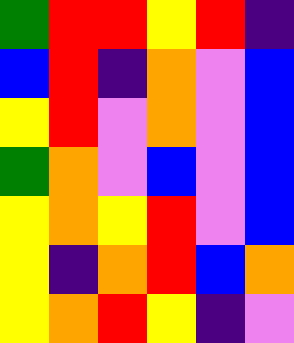[["green", "red", "red", "yellow", "red", "indigo"], ["blue", "red", "indigo", "orange", "violet", "blue"], ["yellow", "red", "violet", "orange", "violet", "blue"], ["green", "orange", "violet", "blue", "violet", "blue"], ["yellow", "orange", "yellow", "red", "violet", "blue"], ["yellow", "indigo", "orange", "red", "blue", "orange"], ["yellow", "orange", "red", "yellow", "indigo", "violet"]]